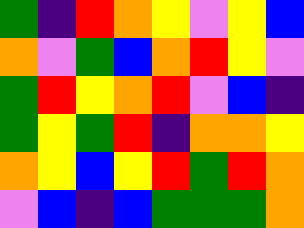[["green", "indigo", "red", "orange", "yellow", "violet", "yellow", "blue"], ["orange", "violet", "green", "blue", "orange", "red", "yellow", "violet"], ["green", "red", "yellow", "orange", "red", "violet", "blue", "indigo"], ["green", "yellow", "green", "red", "indigo", "orange", "orange", "yellow"], ["orange", "yellow", "blue", "yellow", "red", "green", "red", "orange"], ["violet", "blue", "indigo", "blue", "green", "green", "green", "orange"]]